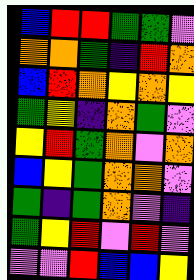[["blue", "red", "red", "green", "green", "violet"], ["orange", "orange", "green", "indigo", "red", "orange"], ["blue", "red", "orange", "yellow", "orange", "yellow"], ["green", "yellow", "indigo", "orange", "green", "violet"], ["yellow", "red", "green", "orange", "violet", "orange"], ["blue", "yellow", "green", "orange", "orange", "violet"], ["green", "indigo", "green", "orange", "violet", "indigo"], ["green", "yellow", "red", "violet", "red", "violet"], ["violet", "violet", "red", "blue", "blue", "yellow"]]